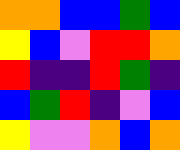[["orange", "orange", "blue", "blue", "green", "blue"], ["yellow", "blue", "violet", "red", "red", "orange"], ["red", "indigo", "indigo", "red", "green", "indigo"], ["blue", "green", "red", "indigo", "violet", "blue"], ["yellow", "violet", "violet", "orange", "blue", "orange"]]